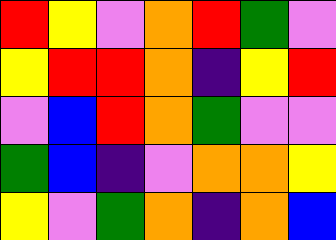[["red", "yellow", "violet", "orange", "red", "green", "violet"], ["yellow", "red", "red", "orange", "indigo", "yellow", "red"], ["violet", "blue", "red", "orange", "green", "violet", "violet"], ["green", "blue", "indigo", "violet", "orange", "orange", "yellow"], ["yellow", "violet", "green", "orange", "indigo", "orange", "blue"]]